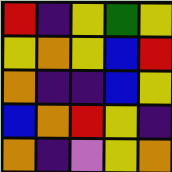[["red", "indigo", "yellow", "green", "yellow"], ["yellow", "orange", "yellow", "blue", "red"], ["orange", "indigo", "indigo", "blue", "yellow"], ["blue", "orange", "red", "yellow", "indigo"], ["orange", "indigo", "violet", "yellow", "orange"]]